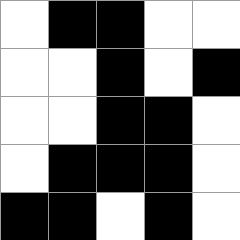[["white", "black", "black", "white", "white"], ["white", "white", "black", "white", "black"], ["white", "white", "black", "black", "white"], ["white", "black", "black", "black", "white"], ["black", "black", "white", "black", "white"]]